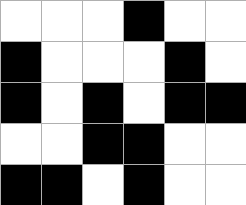[["white", "white", "white", "black", "white", "white"], ["black", "white", "white", "white", "black", "white"], ["black", "white", "black", "white", "black", "black"], ["white", "white", "black", "black", "white", "white"], ["black", "black", "white", "black", "white", "white"]]